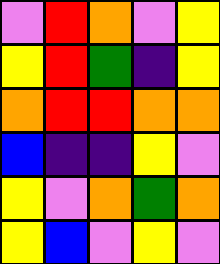[["violet", "red", "orange", "violet", "yellow"], ["yellow", "red", "green", "indigo", "yellow"], ["orange", "red", "red", "orange", "orange"], ["blue", "indigo", "indigo", "yellow", "violet"], ["yellow", "violet", "orange", "green", "orange"], ["yellow", "blue", "violet", "yellow", "violet"]]